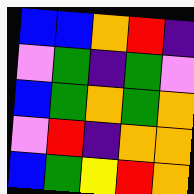[["blue", "blue", "orange", "red", "indigo"], ["violet", "green", "indigo", "green", "violet"], ["blue", "green", "orange", "green", "orange"], ["violet", "red", "indigo", "orange", "orange"], ["blue", "green", "yellow", "red", "orange"]]